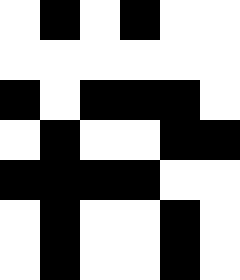[["white", "black", "white", "black", "white", "white"], ["white", "white", "white", "white", "white", "white"], ["black", "white", "black", "black", "black", "white"], ["white", "black", "white", "white", "black", "black"], ["black", "black", "black", "black", "white", "white"], ["white", "black", "white", "white", "black", "white"], ["white", "black", "white", "white", "black", "white"]]